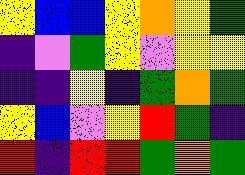[["yellow", "blue", "blue", "yellow", "orange", "yellow", "green"], ["indigo", "violet", "green", "yellow", "violet", "yellow", "yellow"], ["indigo", "indigo", "yellow", "indigo", "green", "orange", "green"], ["yellow", "blue", "violet", "yellow", "red", "green", "indigo"], ["red", "indigo", "red", "red", "green", "orange", "green"]]